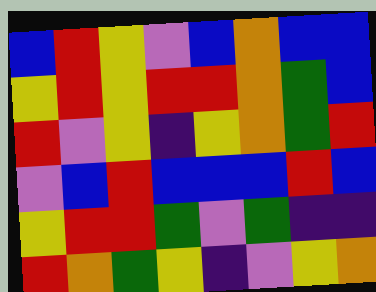[["blue", "red", "yellow", "violet", "blue", "orange", "blue", "blue"], ["yellow", "red", "yellow", "red", "red", "orange", "green", "blue"], ["red", "violet", "yellow", "indigo", "yellow", "orange", "green", "red"], ["violet", "blue", "red", "blue", "blue", "blue", "red", "blue"], ["yellow", "red", "red", "green", "violet", "green", "indigo", "indigo"], ["red", "orange", "green", "yellow", "indigo", "violet", "yellow", "orange"]]